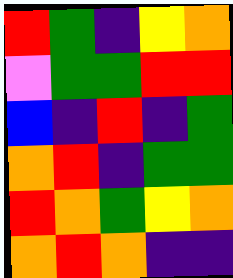[["red", "green", "indigo", "yellow", "orange"], ["violet", "green", "green", "red", "red"], ["blue", "indigo", "red", "indigo", "green"], ["orange", "red", "indigo", "green", "green"], ["red", "orange", "green", "yellow", "orange"], ["orange", "red", "orange", "indigo", "indigo"]]